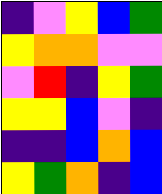[["indigo", "violet", "yellow", "blue", "green"], ["yellow", "orange", "orange", "violet", "violet"], ["violet", "red", "indigo", "yellow", "green"], ["yellow", "yellow", "blue", "violet", "indigo"], ["indigo", "indigo", "blue", "orange", "blue"], ["yellow", "green", "orange", "indigo", "blue"]]